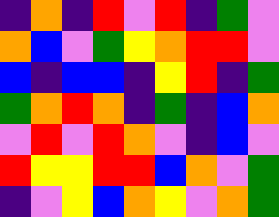[["indigo", "orange", "indigo", "red", "violet", "red", "indigo", "green", "violet"], ["orange", "blue", "violet", "green", "yellow", "orange", "red", "red", "violet"], ["blue", "indigo", "blue", "blue", "indigo", "yellow", "red", "indigo", "green"], ["green", "orange", "red", "orange", "indigo", "green", "indigo", "blue", "orange"], ["violet", "red", "violet", "red", "orange", "violet", "indigo", "blue", "violet"], ["red", "yellow", "yellow", "red", "red", "blue", "orange", "violet", "green"], ["indigo", "violet", "yellow", "blue", "orange", "yellow", "violet", "orange", "green"]]